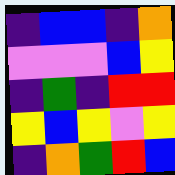[["indigo", "blue", "blue", "indigo", "orange"], ["violet", "violet", "violet", "blue", "yellow"], ["indigo", "green", "indigo", "red", "red"], ["yellow", "blue", "yellow", "violet", "yellow"], ["indigo", "orange", "green", "red", "blue"]]